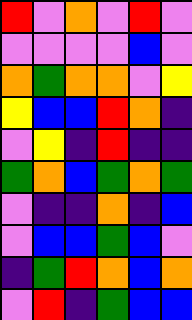[["red", "violet", "orange", "violet", "red", "violet"], ["violet", "violet", "violet", "violet", "blue", "violet"], ["orange", "green", "orange", "orange", "violet", "yellow"], ["yellow", "blue", "blue", "red", "orange", "indigo"], ["violet", "yellow", "indigo", "red", "indigo", "indigo"], ["green", "orange", "blue", "green", "orange", "green"], ["violet", "indigo", "indigo", "orange", "indigo", "blue"], ["violet", "blue", "blue", "green", "blue", "violet"], ["indigo", "green", "red", "orange", "blue", "orange"], ["violet", "red", "indigo", "green", "blue", "blue"]]